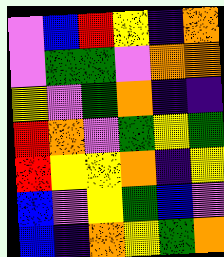[["violet", "blue", "red", "yellow", "indigo", "orange"], ["violet", "green", "green", "violet", "orange", "orange"], ["yellow", "violet", "green", "orange", "indigo", "indigo"], ["red", "orange", "violet", "green", "yellow", "green"], ["red", "yellow", "yellow", "orange", "indigo", "yellow"], ["blue", "violet", "yellow", "green", "blue", "violet"], ["blue", "indigo", "orange", "yellow", "green", "orange"]]